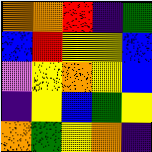[["orange", "orange", "red", "indigo", "green"], ["blue", "red", "yellow", "yellow", "blue"], ["violet", "yellow", "orange", "yellow", "blue"], ["indigo", "yellow", "blue", "green", "yellow"], ["orange", "green", "yellow", "orange", "indigo"]]